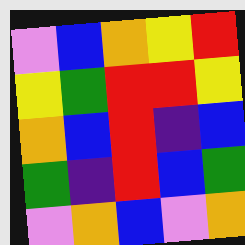[["violet", "blue", "orange", "yellow", "red"], ["yellow", "green", "red", "red", "yellow"], ["orange", "blue", "red", "indigo", "blue"], ["green", "indigo", "red", "blue", "green"], ["violet", "orange", "blue", "violet", "orange"]]